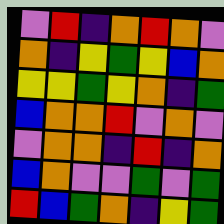[["violet", "red", "indigo", "orange", "red", "orange", "violet"], ["orange", "indigo", "yellow", "green", "yellow", "blue", "orange"], ["yellow", "yellow", "green", "yellow", "orange", "indigo", "green"], ["blue", "orange", "orange", "red", "violet", "orange", "violet"], ["violet", "orange", "orange", "indigo", "red", "indigo", "orange"], ["blue", "orange", "violet", "violet", "green", "violet", "green"], ["red", "blue", "green", "orange", "indigo", "yellow", "green"]]